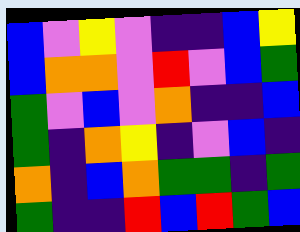[["blue", "violet", "yellow", "violet", "indigo", "indigo", "blue", "yellow"], ["blue", "orange", "orange", "violet", "red", "violet", "blue", "green"], ["green", "violet", "blue", "violet", "orange", "indigo", "indigo", "blue"], ["green", "indigo", "orange", "yellow", "indigo", "violet", "blue", "indigo"], ["orange", "indigo", "blue", "orange", "green", "green", "indigo", "green"], ["green", "indigo", "indigo", "red", "blue", "red", "green", "blue"]]